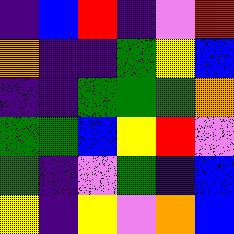[["indigo", "blue", "red", "indigo", "violet", "red"], ["orange", "indigo", "indigo", "green", "yellow", "blue"], ["indigo", "indigo", "green", "green", "green", "orange"], ["green", "green", "blue", "yellow", "red", "violet"], ["green", "indigo", "violet", "green", "indigo", "blue"], ["yellow", "indigo", "yellow", "violet", "orange", "blue"]]